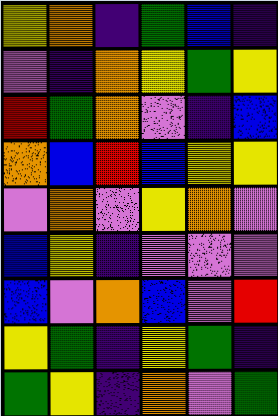[["yellow", "orange", "indigo", "green", "blue", "indigo"], ["violet", "indigo", "orange", "yellow", "green", "yellow"], ["red", "green", "orange", "violet", "indigo", "blue"], ["orange", "blue", "red", "blue", "yellow", "yellow"], ["violet", "orange", "violet", "yellow", "orange", "violet"], ["blue", "yellow", "indigo", "violet", "violet", "violet"], ["blue", "violet", "orange", "blue", "violet", "red"], ["yellow", "green", "indigo", "yellow", "green", "indigo"], ["green", "yellow", "indigo", "orange", "violet", "green"]]